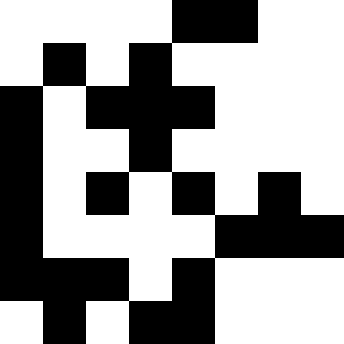[["white", "white", "white", "white", "black", "black", "white", "white"], ["white", "black", "white", "black", "white", "white", "white", "white"], ["black", "white", "black", "black", "black", "white", "white", "white"], ["black", "white", "white", "black", "white", "white", "white", "white"], ["black", "white", "black", "white", "black", "white", "black", "white"], ["black", "white", "white", "white", "white", "black", "black", "black"], ["black", "black", "black", "white", "black", "white", "white", "white"], ["white", "black", "white", "black", "black", "white", "white", "white"]]